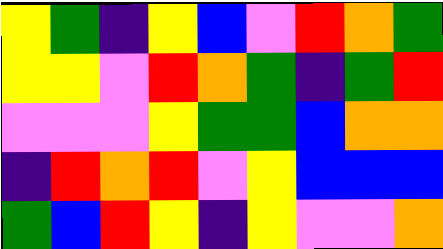[["yellow", "green", "indigo", "yellow", "blue", "violet", "red", "orange", "green"], ["yellow", "yellow", "violet", "red", "orange", "green", "indigo", "green", "red"], ["violet", "violet", "violet", "yellow", "green", "green", "blue", "orange", "orange"], ["indigo", "red", "orange", "red", "violet", "yellow", "blue", "blue", "blue"], ["green", "blue", "red", "yellow", "indigo", "yellow", "violet", "violet", "orange"]]